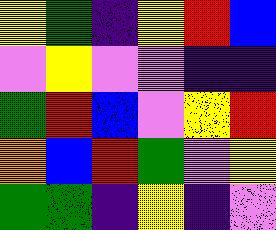[["yellow", "green", "indigo", "yellow", "red", "blue"], ["violet", "yellow", "violet", "violet", "indigo", "indigo"], ["green", "red", "blue", "violet", "yellow", "red"], ["orange", "blue", "red", "green", "violet", "yellow"], ["green", "green", "indigo", "yellow", "indigo", "violet"]]